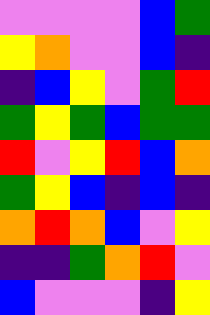[["violet", "violet", "violet", "violet", "blue", "green"], ["yellow", "orange", "violet", "violet", "blue", "indigo"], ["indigo", "blue", "yellow", "violet", "green", "red"], ["green", "yellow", "green", "blue", "green", "green"], ["red", "violet", "yellow", "red", "blue", "orange"], ["green", "yellow", "blue", "indigo", "blue", "indigo"], ["orange", "red", "orange", "blue", "violet", "yellow"], ["indigo", "indigo", "green", "orange", "red", "violet"], ["blue", "violet", "violet", "violet", "indigo", "yellow"]]